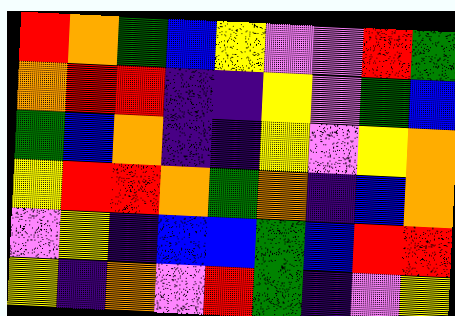[["red", "orange", "green", "blue", "yellow", "violet", "violet", "red", "green"], ["orange", "red", "red", "indigo", "indigo", "yellow", "violet", "green", "blue"], ["green", "blue", "orange", "indigo", "indigo", "yellow", "violet", "yellow", "orange"], ["yellow", "red", "red", "orange", "green", "orange", "indigo", "blue", "orange"], ["violet", "yellow", "indigo", "blue", "blue", "green", "blue", "red", "red"], ["yellow", "indigo", "orange", "violet", "red", "green", "indigo", "violet", "yellow"]]